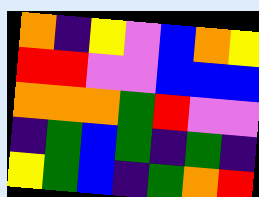[["orange", "indigo", "yellow", "violet", "blue", "orange", "yellow"], ["red", "red", "violet", "violet", "blue", "blue", "blue"], ["orange", "orange", "orange", "green", "red", "violet", "violet"], ["indigo", "green", "blue", "green", "indigo", "green", "indigo"], ["yellow", "green", "blue", "indigo", "green", "orange", "red"]]